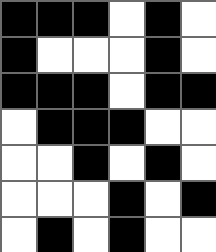[["black", "black", "black", "white", "black", "white"], ["black", "white", "white", "white", "black", "white"], ["black", "black", "black", "white", "black", "black"], ["white", "black", "black", "black", "white", "white"], ["white", "white", "black", "white", "black", "white"], ["white", "white", "white", "black", "white", "black"], ["white", "black", "white", "black", "white", "white"]]